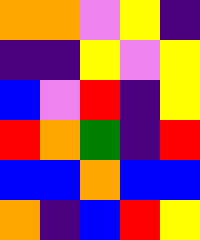[["orange", "orange", "violet", "yellow", "indigo"], ["indigo", "indigo", "yellow", "violet", "yellow"], ["blue", "violet", "red", "indigo", "yellow"], ["red", "orange", "green", "indigo", "red"], ["blue", "blue", "orange", "blue", "blue"], ["orange", "indigo", "blue", "red", "yellow"]]